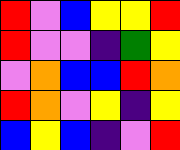[["red", "violet", "blue", "yellow", "yellow", "red"], ["red", "violet", "violet", "indigo", "green", "yellow"], ["violet", "orange", "blue", "blue", "red", "orange"], ["red", "orange", "violet", "yellow", "indigo", "yellow"], ["blue", "yellow", "blue", "indigo", "violet", "red"]]